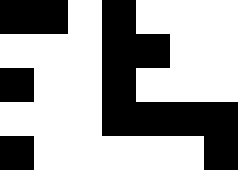[["black", "black", "white", "black", "white", "white", "white"], ["white", "white", "white", "black", "black", "white", "white"], ["black", "white", "white", "black", "white", "white", "white"], ["white", "white", "white", "black", "black", "black", "black"], ["black", "white", "white", "white", "white", "white", "black"]]